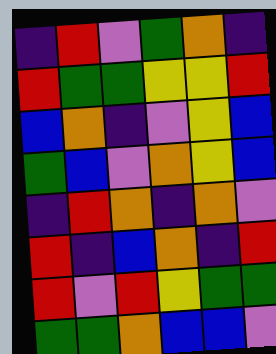[["indigo", "red", "violet", "green", "orange", "indigo"], ["red", "green", "green", "yellow", "yellow", "red"], ["blue", "orange", "indigo", "violet", "yellow", "blue"], ["green", "blue", "violet", "orange", "yellow", "blue"], ["indigo", "red", "orange", "indigo", "orange", "violet"], ["red", "indigo", "blue", "orange", "indigo", "red"], ["red", "violet", "red", "yellow", "green", "green"], ["green", "green", "orange", "blue", "blue", "violet"]]